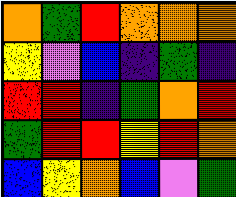[["orange", "green", "red", "orange", "orange", "orange"], ["yellow", "violet", "blue", "indigo", "green", "indigo"], ["red", "red", "indigo", "green", "orange", "red"], ["green", "red", "red", "yellow", "red", "orange"], ["blue", "yellow", "orange", "blue", "violet", "green"]]